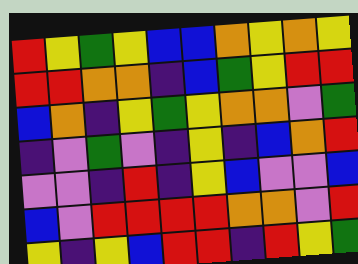[["red", "yellow", "green", "yellow", "blue", "blue", "orange", "yellow", "orange", "yellow"], ["red", "red", "orange", "orange", "indigo", "blue", "green", "yellow", "red", "red"], ["blue", "orange", "indigo", "yellow", "green", "yellow", "orange", "orange", "violet", "green"], ["indigo", "violet", "green", "violet", "indigo", "yellow", "indigo", "blue", "orange", "red"], ["violet", "violet", "indigo", "red", "indigo", "yellow", "blue", "violet", "violet", "blue"], ["blue", "violet", "red", "red", "red", "red", "orange", "orange", "violet", "red"], ["yellow", "indigo", "yellow", "blue", "red", "red", "indigo", "red", "yellow", "green"]]